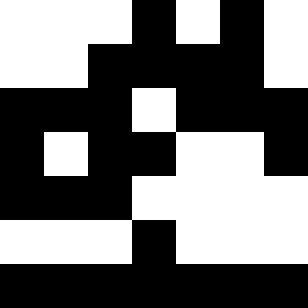[["white", "white", "white", "black", "white", "black", "white"], ["white", "white", "black", "black", "black", "black", "white"], ["black", "black", "black", "white", "black", "black", "black"], ["black", "white", "black", "black", "white", "white", "black"], ["black", "black", "black", "white", "white", "white", "white"], ["white", "white", "white", "black", "white", "white", "white"], ["black", "black", "black", "black", "black", "black", "black"]]